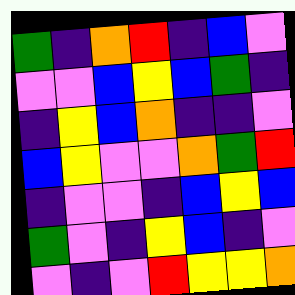[["green", "indigo", "orange", "red", "indigo", "blue", "violet"], ["violet", "violet", "blue", "yellow", "blue", "green", "indigo"], ["indigo", "yellow", "blue", "orange", "indigo", "indigo", "violet"], ["blue", "yellow", "violet", "violet", "orange", "green", "red"], ["indigo", "violet", "violet", "indigo", "blue", "yellow", "blue"], ["green", "violet", "indigo", "yellow", "blue", "indigo", "violet"], ["violet", "indigo", "violet", "red", "yellow", "yellow", "orange"]]